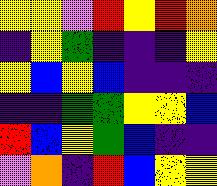[["yellow", "yellow", "violet", "red", "yellow", "red", "orange"], ["indigo", "yellow", "green", "indigo", "indigo", "indigo", "yellow"], ["yellow", "blue", "yellow", "blue", "indigo", "indigo", "indigo"], ["indigo", "indigo", "green", "green", "yellow", "yellow", "blue"], ["red", "blue", "yellow", "green", "blue", "indigo", "indigo"], ["violet", "orange", "indigo", "red", "blue", "yellow", "yellow"]]